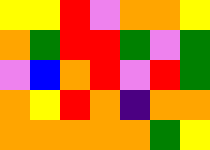[["yellow", "yellow", "red", "violet", "orange", "orange", "yellow"], ["orange", "green", "red", "red", "green", "violet", "green"], ["violet", "blue", "orange", "red", "violet", "red", "green"], ["orange", "yellow", "red", "orange", "indigo", "orange", "orange"], ["orange", "orange", "orange", "orange", "orange", "green", "yellow"]]